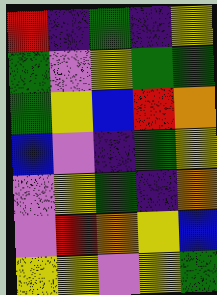[["red", "indigo", "green", "indigo", "yellow"], ["green", "violet", "yellow", "green", "green"], ["green", "yellow", "blue", "red", "orange"], ["blue", "violet", "indigo", "green", "yellow"], ["violet", "yellow", "green", "indigo", "orange"], ["violet", "red", "orange", "yellow", "blue"], ["yellow", "yellow", "violet", "yellow", "green"]]